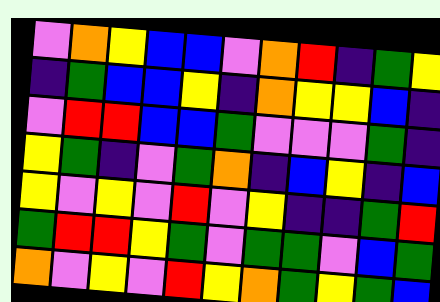[["violet", "orange", "yellow", "blue", "blue", "violet", "orange", "red", "indigo", "green", "yellow"], ["indigo", "green", "blue", "blue", "yellow", "indigo", "orange", "yellow", "yellow", "blue", "indigo"], ["violet", "red", "red", "blue", "blue", "green", "violet", "violet", "violet", "green", "indigo"], ["yellow", "green", "indigo", "violet", "green", "orange", "indigo", "blue", "yellow", "indigo", "blue"], ["yellow", "violet", "yellow", "violet", "red", "violet", "yellow", "indigo", "indigo", "green", "red"], ["green", "red", "red", "yellow", "green", "violet", "green", "green", "violet", "blue", "green"], ["orange", "violet", "yellow", "violet", "red", "yellow", "orange", "green", "yellow", "green", "blue"]]